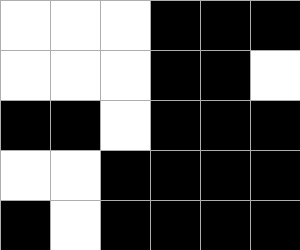[["white", "white", "white", "black", "black", "black"], ["white", "white", "white", "black", "black", "white"], ["black", "black", "white", "black", "black", "black"], ["white", "white", "black", "black", "black", "black"], ["black", "white", "black", "black", "black", "black"]]